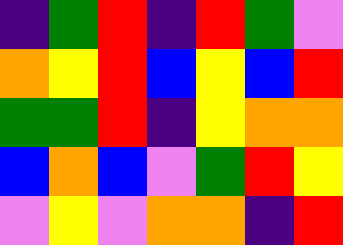[["indigo", "green", "red", "indigo", "red", "green", "violet"], ["orange", "yellow", "red", "blue", "yellow", "blue", "red"], ["green", "green", "red", "indigo", "yellow", "orange", "orange"], ["blue", "orange", "blue", "violet", "green", "red", "yellow"], ["violet", "yellow", "violet", "orange", "orange", "indigo", "red"]]